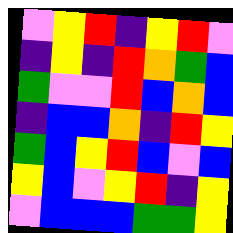[["violet", "yellow", "red", "indigo", "yellow", "red", "violet"], ["indigo", "yellow", "indigo", "red", "orange", "green", "blue"], ["green", "violet", "violet", "red", "blue", "orange", "blue"], ["indigo", "blue", "blue", "orange", "indigo", "red", "yellow"], ["green", "blue", "yellow", "red", "blue", "violet", "blue"], ["yellow", "blue", "violet", "yellow", "red", "indigo", "yellow"], ["violet", "blue", "blue", "blue", "green", "green", "yellow"]]